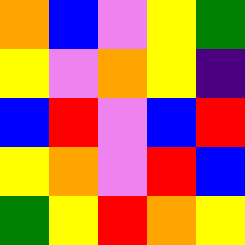[["orange", "blue", "violet", "yellow", "green"], ["yellow", "violet", "orange", "yellow", "indigo"], ["blue", "red", "violet", "blue", "red"], ["yellow", "orange", "violet", "red", "blue"], ["green", "yellow", "red", "orange", "yellow"]]